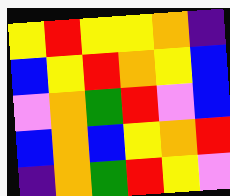[["yellow", "red", "yellow", "yellow", "orange", "indigo"], ["blue", "yellow", "red", "orange", "yellow", "blue"], ["violet", "orange", "green", "red", "violet", "blue"], ["blue", "orange", "blue", "yellow", "orange", "red"], ["indigo", "orange", "green", "red", "yellow", "violet"]]